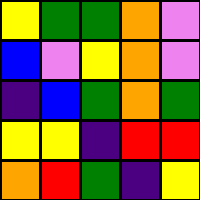[["yellow", "green", "green", "orange", "violet"], ["blue", "violet", "yellow", "orange", "violet"], ["indigo", "blue", "green", "orange", "green"], ["yellow", "yellow", "indigo", "red", "red"], ["orange", "red", "green", "indigo", "yellow"]]